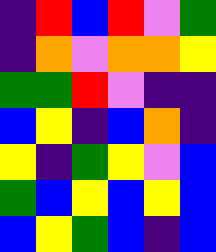[["indigo", "red", "blue", "red", "violet", "green"], ["indigo", "orange", "violet", "orange", "orange", "yellow"], ["green", "green", "red", "violet", "indigo", "indigo"], ["blue", "yellow", "indigo", "blue", "orange", "indigo"], ["yellow", "indigo", "green", "yellow", "violet", "blue"], ["green", "blue", "yellow", "blue", "yellow", "blue"], ["blue", "yellow", "green", "blue", "indigo", "blue"]]